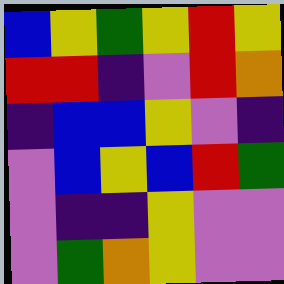[["blue", "yellow", "green", "yellow", "red", "yellow"], ["red", "red", "indigo", "violet", "red", "orange"], ["indigo", "blue", "blue", "yellow", "violet", "indigo"], ["violet", "blue", "yellow", "blue", "red", "green"], ["violet", "indigo", "indigo", "yellow", "violet", "violet"], ["violet", "green", "orange", "yellow", "violet", "violet"]]